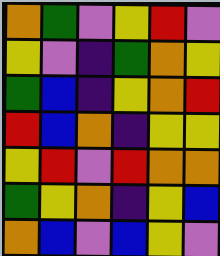[["orange", "green", "violet", "yellow", "red", "violet"], ["yellow", "violet", "indigo", "green", "orange", "yellow"], ["green", "blue", "indigo", "yellow", "orange", "red"], ["red", "blue", "orange", "indigo", "yellow", "yellow"], ["yellow", "red", "violet", "red", "orange", "orange"], ["green", "yellow", "orange", "indigo", "yellow", "blue"], ["orange", "blue", "violet", "blue", "yellow", "violet"]]